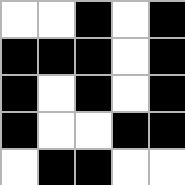[["white", "white", "black", "white", "black"], ["black", "black", "black", "white", "black"], ["black", "white", "black", "white", "black"], ["black", "white", "white", "black", "black"], ["white", "black", "black", "white", "white"]]